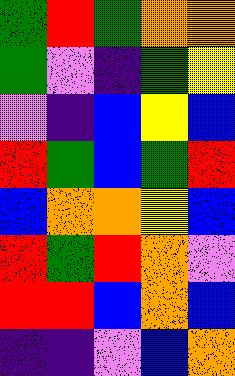[["green", "red", "green", "orange", "orange"], ["green", "violet", "indigo", "green", "yellow"], ["violet", "indigo", "blue", "yellow", "blue"], ["red", "green", "blue", "green", "red"], ["blue", "orange", "orange", "yellow", "blue"], ["red", "green", "red", "orange", "violet"], ["red", "red", "blue", "orange", "blue"], ["indigo", "indigo", "violet", "blue", "orange"]]